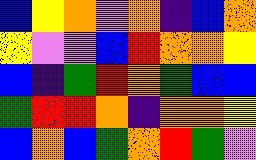[["blue", "yellow", "orange", "violet", "orange", "indigo", "blue", "orange"], ["yellow", "violet", "violet", "blue", "red", "orange", "orange", "yellow"], ["blue", "indigo", "green", "red", "orange", "green", "blue", "blue"], ["green", "red", "red", "orange", "indigo", "orange", "orange", "yellow"], ["blue", "orange", "blue", "green", "orange", "red", "green", "violet"]]